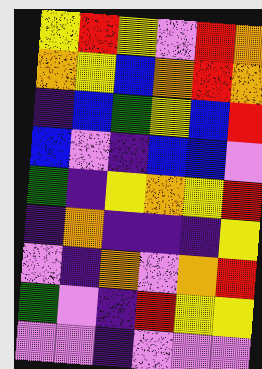[["yellow", "red", "yellow", "violet", "red", "orange"], ["orange", "yellow", "blue", "orange", "red", "orange"], ["indigo", "blue", "green", "yellow", "blue", "red"], ["blue", "violet", "indigo", "blue", "blue", "violet"], ["green", "indigo", "yellow", "orange", "yellow", "red"], ["indigo", "orange", "indigo", "indigo", "indigo", "yellow"], ["violet", "indigo", "orange", "violet", "orange", "red"], ["green", "violet", "indigo", "red", "yellow", "yellow"], ["violet", "violet", "indigo", "violet", "violet", "violet"]]